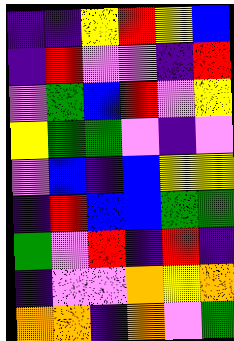[["indigo", "indigo", "yellow", "red", "yellow", "blue"], ["indigo", "red", "violet", "violet", "indigo", "red"], ["violet", "green", "blue", "red", "violet", "yellow"], ["yellow", "green", "green", "violet", "indigo", "violet"], ["violet", "blue", "indigo", "blue", "yellow", "yellow"], ["indigo", "red", "blue", "blue", "green", "green"], ["green", "violet", "red", "indigo", "red", "indigo"], ["indigo", "violet", "violet", "orange", "yellow", "orange"], ["orange", "orange", "indigo", "orange", "violet", "green"]]